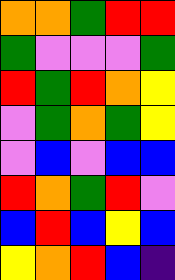[["orange", "orange", "green", "red", "red"], ["green", "violet", "violet", "violet", "green"], ["red", "green", "red", "orange", "yellow"], ["violet", "green", "orange", "green", "yellow"], ["violet", "blue", "violet", "blue", "blue"], ["red", "orange", "green", "red", "violet"], ["blue", "red", "blue", "yellow", "blue"], ["yellow", "orange", "red", "blue", "indigo"]]